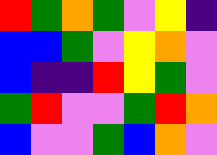[["red", "green", "orange", "green", "violet", "yellow", "indigo"], ["blue", "blue", "green", "violet", "yellow", "orange", "violet"], ["blue", "indigo", "indigo", "red", "yellow", "green", "violet"], ["green", "red", "violet", "violet", "green", "red", "orange"], ["blue", "violet", "violet", "green", "blue", "orange", "violet"]]